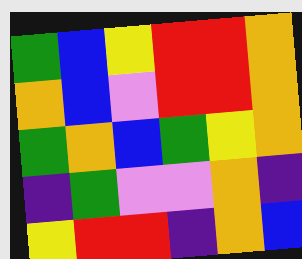[["green", "blue", "yellow", "red", "red", "orange"], ["orange", "blue", "violet", "red", "red", "orange"], ["green", "orange", "blue", "green", "yellow", "orange"], ["indigo", "green", "violet", "violet", "orange", "indigo"], ["yellow", "red", "red", "indigo", "orange", "blue"]]